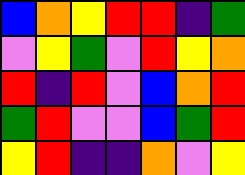[["blue", "orange", "yellow", "red", "red", "indigo", "green"], ["violet", "yellow", "green", "violet", "red", "yellow", "orange"], ["red", "indigo", "red", "violet", "blue", "orange", "red"], ["green", "red", "violet", "violet", "blue", "green", "red"], ["yellow", "red", "indigo", "indigo", "orange", "violet", "yellow"]]